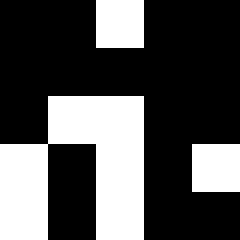[["black", "black", "white", "black", "black"], ["black", "black", "black", "black", "black"], ["black", "white", "white", "black", "black"], ["white", "black", "white", "black", "white"], ["white", "black", "white", "black", "black"]]